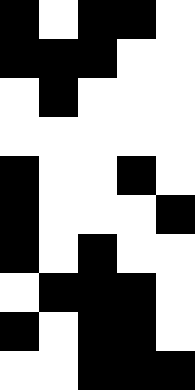[["black", "white", "black", "black", "white"], ["black", "black", "black", "white", "white"], ["white", "black", "white", "white", "white"], ["white", "white", "white", "white", "white"], ["black", "white", "white", "black", "white"], ["black", "white", "white", "white", "black"], ["black", "white", "black", "white", "white"], ["white", "black", "black", "black", "white"], ["black", "white", "black", "black", "white"], ["white", "white", "black", "black", "black"]]